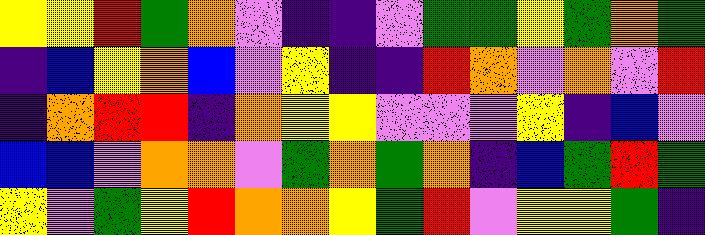[["yellow", "yellow", "red", "green", "orange", "violet", "indigo", "indigo", "violet", "green", "green", "yellow", "green", "orange", "green"], ["indigo", "blue", "yellow", "orange", "blue", "violet", "yellow", "indigo", "indigo", "red", "orange", "violet", "orange", "violet", "red"], ["indigo", "orange", "red", "red", "indigo", "orange", "yellow", "yellow", "violet", "violet", "violet", "yellow", "indigo", "blue", "violet"], ["blue", "blue", "violet", "orange", "orange", "violet", "green", "orange", "green", "orange", "indigo", "blue", "green", "red", "green"], ["yellow", "violet", "green", "yellow", "red", "orange", "orange", "yellow", "green", "red", "violet", "yellow", "yellow", "green", "indigo"]]